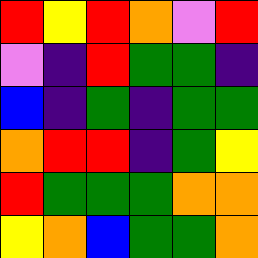[["red", "yellow", "red", "orange", "violet", "red"], ["violet", "indigo", "red", "green", "green", "indigo"], ["blue", "indigo", "green", "indigo", "green", "green"], ["orange", "red", "red", "indigo", "green", "yellow"], ["red", "green", "green", "green", "orange", "orange"], ["yellow", "orange", "blue", "green", "green", "orange"]]